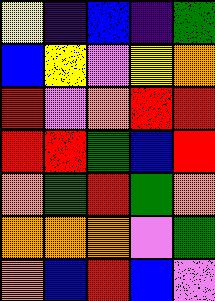[["yellow", "indigo", "blue", "indigo", "green"], ["blue", "yellow", "violet", "yellow", "orange"], ["red", "violet", "orange", "red", "red"], ["red", "red", "green", "blue", "red"], ["orange", "green", "red", "green", "orange"], ["orange", "orange", "orange", "violet", "green"], ["orange", "blue", "red", "blue", "violet"]]